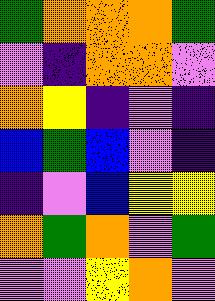[["green", "orange", "orange", "orange", "green"], ["violet", "indigo", "orange", "orange", "violet"], ["orange", "yellow", "indigo", "violet", "indigo"], ["blue", "green", "blue", "violet", "indigo"], ["indigo", "violet", "blue", "yellow", "yellow"], ["orange", "green", "orange", "violet", "green"], ["violet", "violet", "yellow", "orange", "violet"]]